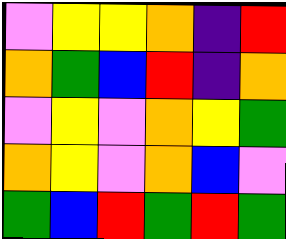[["violet", "yellow", "yellow", "orange", "indigo", "red"], ["orange", "green", "blue", "red", "indigo", "orange"], ["violet", "yellow", "violet", "orange", "yellow", "green"], ["orange", "yellow", "violet", "orange", "blue", "violet"], ["green", "blue", "red", "green", "red", "green"]]